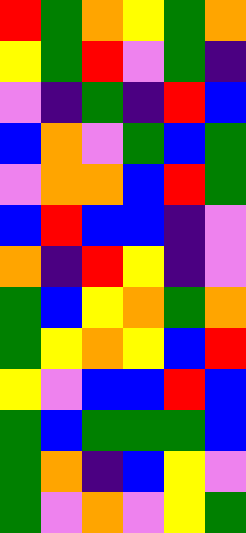[["red", "green", "orange", "yellow", "green", "orange"], ["yellow", "green", "red", "violet", "green", "indigo"], ["violet", "indigo", "green", "indigo", "red", "blue"], ["blue", "orange", "violet", "green", "blue", "green"], ["violet", "orange", "orange", "blue", "red", "green"], ["blue", "red", "blue", "blue", "indigo", "violet"], ["orange", "indigo", "red", "yellow", "indigo", "violet"], ["green", "blue", "yellow", "orange", "green", "orange"], ["green", "yellow", "orange", "yellow", "blue", "red"], ["yellow", "violet", "blue", "blue", "red", "blue"], ["green", "blue", "green", "green", "green", "blue"], ["green", "orange", "indigo", "blue", "yellow", "violet"], ["green", "violet", "orange", "violet", "yellow", "green"]]